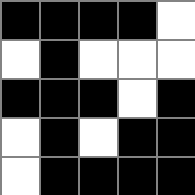[["black", "black", "black", "black", "white"], ["white", "black", "white", "white", "white"], ["black", "black", "black", "white", "black"], ["white", "black", "white", "black", "black"], ["white", "black", "black", "black", "black"]]